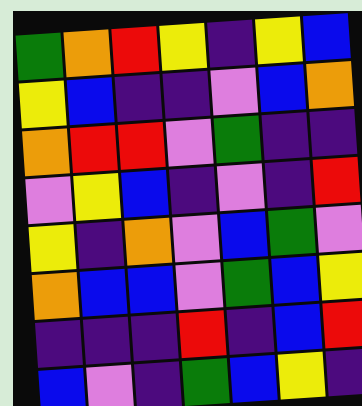[["green", "orange", "red", "yellow", "indigo", "yellow", "blue"], ["yellow", "blue", "indigo", "indigo", "violet", "blue", "orange"], ["orange", "red", "red", "violet", "green", "indigo", "indigo"], ["violet", "yellow", "blue", "indigo", "violet", "indigo", "red"], ["yellow", "indigo", "orange", "violet", "blue", "green", "violet"], ["orange", "blue", "blue", "violet", "green", "blue", "yellow"], ["indigo", "indigo", "indigo", "red", "indigo", "blue", "red"], ["blue", "violet", "indigo", "green", "blue", "yellow", "indigo"]]